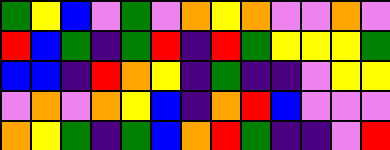[["green", "yellow", "blue", "violet", "green", "violet", "orange", "yellow", "orange", "violet", "violet", "orange", "violet"], ["red", "blue", "green", "indigo", "green", "red", "indigo", "red", "green", "yellow", "yellow", "yellow", "green"], ["blue", "blue", "indigo", "red", "orange", "yellow", "indigo", "green", "indigo", "indigo", "violet", "yellow", "yellow"], ["violet", "orange", "violet", "orange", "yellow", "blue", "indigo", "orange", "red", "blue", "violet", "violet", "violet"], ["orange", "yellow", "green", "indigo", "green", "blue", "orange", "red", "green", "indigo", "indigo", "violet", "red"]]